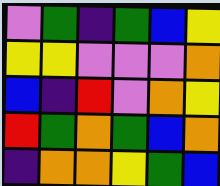[["violet", "green", "indigo", "green", "blue", "yellow"], ["yellow", "yellow", "violet", "violet", "violet", "orange"], ["blue", "indigo", "red", "violet", "orange", "yellow"], ["red", "green", "orange", "green", "blue", "orange"], ["indigo", "orange", "orange", "yellow", "green", "blue"]]